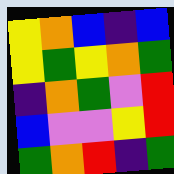[["yellow", "orange", "blue", "indigo", "blue"], ["yellow", "green", "yellow", "orange", "green"], ["indigo", "orange", "green", "violet", "red"], ["blue", "violet", "violet", "yellow", "red"], ["green", "orange", "red", "indigo", "green"]]